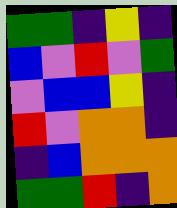[["green", "green", "indigo", "yellow", "indigo"], ["blue", "violet", "red", "violet", "green"], ["violet", "blue", "blue", "yellow", "indigo"], ["red", "violet", "orange", "orange", "indigo"], ["indigo", "blue", "orange", "orange", "orange"], ["green", "green", "red", "indigo", "orange"]]